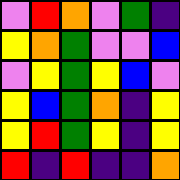[["violet", "red", "orange", "violet", "green", "indigo"], ["yellow", "orange", "green", "violet", "violet", "blue"], ["violet", "yellow", "green", "yellow", "blue", "violet"], ["yellow", "blue", "green", "orange", "indigo", "yellow"], ["yellow", "red", "green", "yellow", "indigo", "yellow"], ["red", "indigo", "red", "indigo", "indigo", "orange"]]